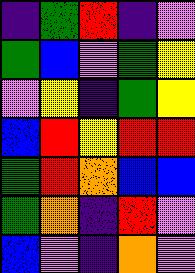[["indigo", "green", "red", "indigo", "violet"], ["green", "blue", "violet", "green", "yellow"], ["violet", "yellow", "indigo", "green", "yellow"], ["blue", "red", "yellow", "red", "red"], ["green", "red", "orange", "blue", "blue"], ["green", "orange", "indigo", "red", "violet"], ["blue", "violet", "indigo", "orange", "violet"]]